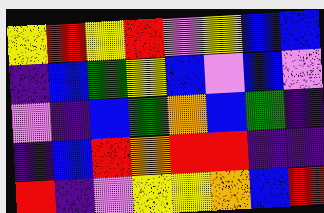[["yellow", "red", "yellow", "red", "violet", "yellow", "blue", "blue"], ["indigo", "blue", "green", "yellow", "blue", "violet", "blue", "violet"], ["violet", "indigo", "blue", "green", "orange", "blue", "green", "indigo"], ["indigo", "blue", "red", "orange", "red", "red", "indigo", "indigo"], ["red", "indigo", "violet", "yellow", "yellow", "orange", "blue", "red"]]